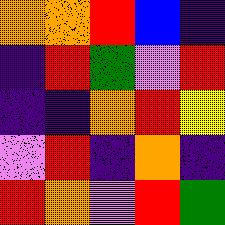[["orange", "orange", "red", "blue", "indigo"], ["indigo", "red", "green", "violet", "red"], ["indigo", "indigo", "orange", "red", "yellow"], ["violet", "red", "indigo", "orange", "indigo"], ["red", "orange", "violet", "red", "green"]]